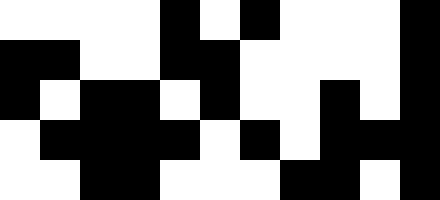[["white", "white", "white", "white", "black", "white", "black", "white", "white", "white", "black"], ["black", "black", "white", "white", "black", "black", "white", "white", "white", "white", "black"], ["black", "white", "black", "black", "white", "black", "white", "white", "black", "white", "black"], ["white", "black", "black", "black", "black", "white", "black", "white", "black", "black", "black"], ["white", "white", "black", "black", "white", "white", "white", "black", "black", "white", "black"]]